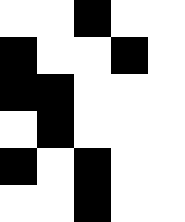[["white", "white", "black", "white", "white"], ["black", "white", "white", "black", "white"], ["black", "black", "white", "white", "white"], ["white", "black", "white", "white", "white"], ["black", "white", "black", "white", "white"], ["white", "white", "black", "white", "white"]]